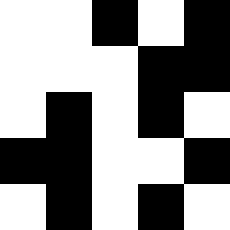[["white", "white", "black", "white", "black"], ["white", "white", "white", "black", "black"], ["white", "black", "white", "black", "white"], ["black", "black", "white", "white", "black"], ["white", "black", "white", "black", "white"]]